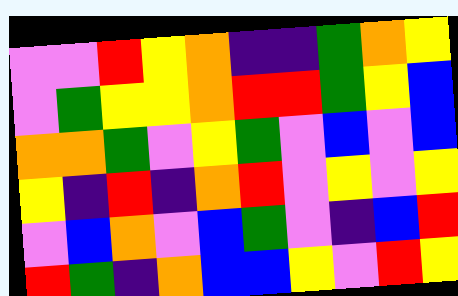[["violet", "violet", "red", "yellow", "orange", "indigo", "indigo", "green", "orange", "yellow"], ["violet", "green", "yellow", "yellow", "orange", "red", "red", "green", "yellow", "blue"], ["orange", "orange", "green", "violet", "yellow", "green", "violet", "blue", "violet", "blue"], ["yellow", "indigo", "red", "indigo", "orange", "red", "violet", "yellow", "violet", "yellow"], ["violet", "blue", "orange", "violet", "blue", "green", "violet", "indigo", "blue", "red"], ["red", "green", "indigo", "orange", "blue", "blue", "yellow", "violet", "red", "yellow"]]